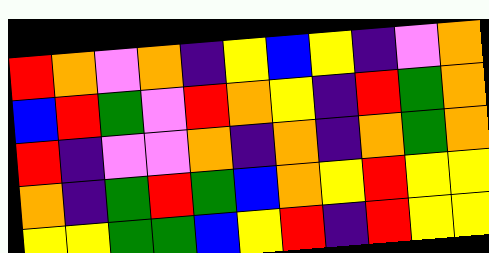[["red", "orange", "violet", "orange", "indigo", "yellow", "blue", "yellow", "indigo", "violet", "orange"], ["blue", "red", "green", "violet", "red", "orange", "yellow", "indigo", "red", "green", "orange"], ["red", "indigo", "violet", "violet", "orange", "indigo", "orange", "indigo", "orange", "green", "orange"], ["orange", "indigo", "green", "red", "green", "blue", "orange", "yellow", "red", "yellow", "yellow"], ["yellow", "yellow", "green", "green", "blue", "yellow", "red", "indigo", "red", "yellow", "yellow"]]